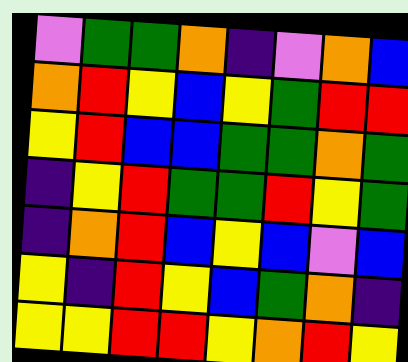[["violet", "green", "green", "orange", "indigo", "violet", "orange", "blue"], ["orange", "red", "yellow", "blue", "yellow", "green", "red", "red"], ["yellow", "red", "blue", "blue", "green", "green", "orange", "green"], ["indigo", "yellow", "red", "green", "green", "red", "yellow", "green"], ["indigo", "orange", "red", "blue", "yellow", "blue", "violet", "blue"], ["yellow", "indigo", "red", "yellow", "blue", "green", "orange", "indigo"], ["yellow", "yellow", "red", "red", "yellow", "orange", "red", "yellow"]]